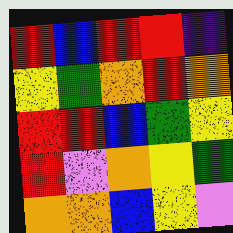[["red", "blue", "red", "red", "indigo"], ["yellow", "green", "orange", "red", "orange"], ["red", "red", "blue", "green", "yellow"], ["red", "violet", "orange", "yellow", "green"], ["orange", "orange", "blue", "yellow", "violet"]]